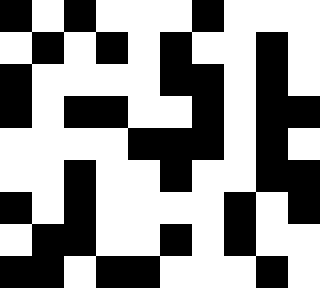[["black", "white", "black", "white", "white", "white", "black", "white", "white", "white"], ["white", "black", "white", "black", "white", "black", "white", "white", "black", "white"], ["black", "white", "white", "white", "white", "black", "black", "white", "black", "white"], ["black", "white", "black", "black", "white", "white", "black", "white", "black", "black"], ["white", "white", "white", "white", "black", "black", "black", "white", "black", "white"], ["white", "white", "black", "white", "white", "black", "white", "white", "black", "black"], ["black", "white", "black", "white", "white", "white", "white", "black", "white", "black"], ["white", "black", "black", "white", "white", "black", "white", "black", "white", "white"], ["black", "black", "white", "black", "black", "white", "white", "white", "black", "white"]]